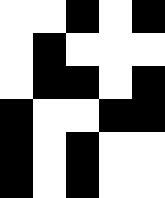[["white", "white", "black", "white", "black"], ["white", "black", "white", "white", "white"], ["white", "black", "black", "white", "black"], ["black", "white", "white", "black", "black"], ["black", "white", "black", "white", "white"], ["black", "white", "black", "white", "white"]]